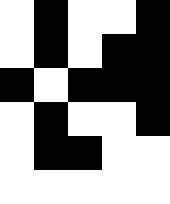[["white", "black", "white", "white", "black"], ["white", "black", "white", "black", "black"], ["black", "white", "black", "black", "black"], ["white", "black", "white", "white", "black"], ["white", "black", "black", "white", "white"], ["white", "white", "white", "white", "white"]]